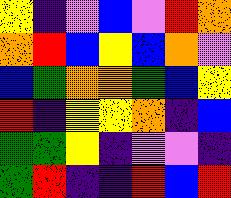[["yellow", "indigo", "violet", "blue", "violet", "red", "orange"], ["orange", "red", "blue", "yellow", "blue", "orange", "violet"], ["blue", "green", "orange", "orange", "green", "blue", "yellow"], ["red", "indigo", "yellow", "yellow", "orange", "indigo", "blue"], ["green", "green", "yellow", "indigo", "violet", "violet", "indigo"], ["green", "red", "indigo", "indigo", "red", "blue", "red"]]